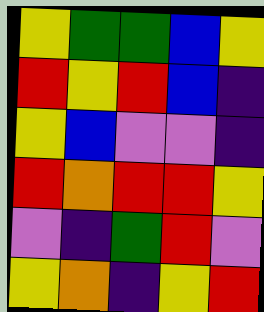[["yellow", "green", "green", "blue", "yellow"], ["red", "yellow", "red", "blue", "indigo"], ["yellow", "blue", "violet", "violet", "indigo"], ["red", "orange", "red", "red", "yellow"], ["violet", "indigo", "green", "red", "violet"], ["yellow", "orange", "indigo", "yellow", "red"]]